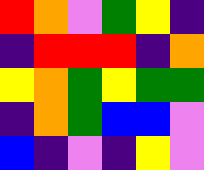[["red", "orange", "violet", "green", "yellow", "indigo"], ["indigo", "red", "red", "red", "indigo", "orange"], ["yellow", "orange", "green", "yellow", "green", "green"], ["indigo", "orange", "green", "blue", "blue", "violet"], ["blue", "indigo", "violet", "indigo", "yellow", "violet"]]